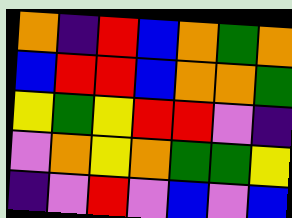[["orange", "indigo", "red", "blue", "orange", "green", "orange"], ["blue", "red", "red", "blue", "orange", "orange", "green"], ["yellow", "green", "yellow", "red", "red", "violet", "indigo"], ["violet", "orange", "yellow", "orange", "green", "green", "yellow"], ["indigo", "violet", "red", "violet", "blue", "violet", "blue"]]